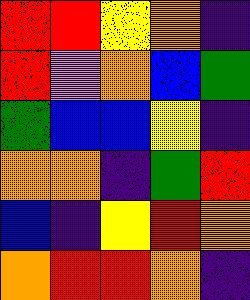[["red", "red", "yellow", "orange", "indigo"], ["red", "violet", "orange", "blue", "green"], ["green", "blue", "blue", "yellow", "indigo"], ["orange", "orange", "indigo", "green", "red"], ["blue", "indigo", "yellow", "red", "orange"], ["orange", "red", "red", "orange", "indigo"]]